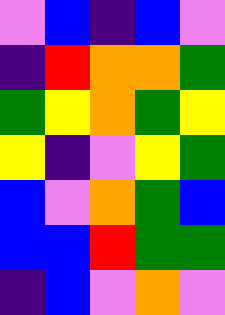[["violet", "blue", "indigo", "blue", "violet"], ["indigo", "red", "orange", "orange", "green"], ["green", "yellow", "orange", "green", "yellow"], ["yellow", "indigo", "violet", "yellow", "green"], ["blue", "violet", "orange", "green", "blue"], ["blue", "blue", "red", "green", "green"], ["indigo", "blue", "violet", "orange", "violet"]]